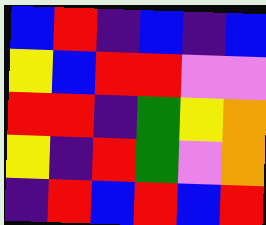[["blue", "red", "indigo", "blue", "indigo", "blue"], ["yellow", "blue", "red", "red", "violet", "violet"], ["red", "red", "indigo", "green", "yellow", "orange"], ["yellow", "indigo", "red", "green", "violet", "orange"], ["indigo", "red", "blue", "red", "blue", "red"]]